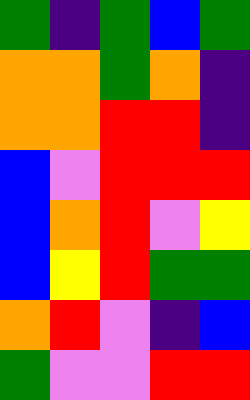[["green", "indigo", "green", "blue", "green"], ["orange", "orange", "green", "orange", "indigo"], ["orange", "orange", "red", "red", "indigo"], ["blue", "violet", "red", "red", "red"], ["blue", "orange", "red", "violet", "yellow"], ["blue", "yellow", "red", "green", "green"], ["orange", "red", "violet", "indigo", "blue"], ["green", "violet", "violet", "red", "red"]]